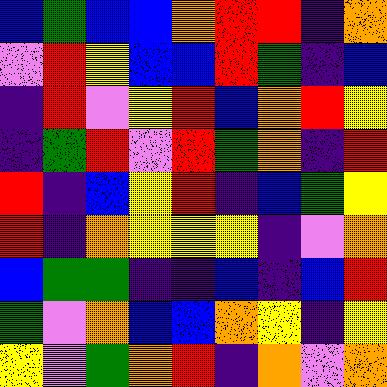[["blue", "green", "blue", "blue", "orange", "red", "red", "indigo", "orange"], ["violet", "red", "yellow", "blue", "blue", "red", "green", "indigo", "blue"], ["indigo", "red", "violet", "yellow", "red", "blue", "orange", "red", "yellow"], ["indigo", "green", "red", "violet", "red", "green", "orange", "indigo", "red"], ["red", "indigo", "blue", "yellow", "red", "indigo", "blue", "green", "yellow"], ["red", "indigo", "orange", "yellow", "yellow", "yellow", "indigo", "violet", "orange"], ["blue", "green", "green", "indigo", "indigo", "blue", "indigo", "blue", "red"], ["green", "violet", "orange", "blue", "blue", "orange", "yellow", "indigo", "yellow"], ["yellow", "violet", "green", "orange", "red", "indigo", "orange", "violet", "orange"]]